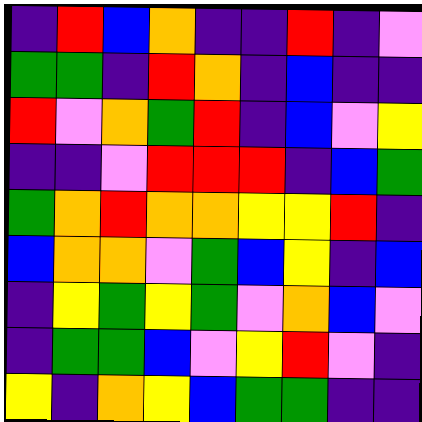[["indigo", "red", "blue", "orange", "indigo", "indigo", "red", "indigo", "violet"], ["green", "green", "indigo", "red", "orange", "indigo", "blue", "indigo", "indigo"], ["red", "violet", "orange", "green", "red", "indigo", "blue", "violet", "yellow"], ["indigo", "indigo", "violet", "red", "red", "red", "indigo", "blue", "green"], ["green", "orange", "red", "orange", "orange", "yellow", "yellow", "red", "indigo"], ["blue", "orange", "orange", "violet", "green", "blue", "yellow", "indigo", "blue"], ["indigo", "yellow", "green", "yellow", "green", "violet", "orange", "blue", "violet"], ["indigo", "green", "green", "blue", "violet", "yellow", "red", "violet", "indigo"], ["yellow", "indigo", "orange", "yellow", "blue", "green", "green", "indigo", "indigo"]]